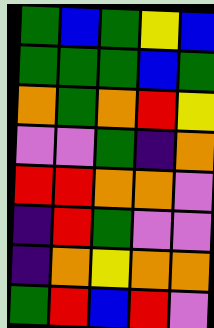[["green", "blue", "green", "yellow", "blue"], ["green", "green", "green", "blue", "green"], ["orange", "green", "orange", "red", "yellow"], ["violet", "violet", "green", "indigo", "orange"], ["red", "red", "orange", "orange", "violet"], ["indigo", "red", "green", "violet", "violet"], ["indigo", "orange", "yellow", "orange", "orange"], ["green", "red", "blue", "red", "violet"]]